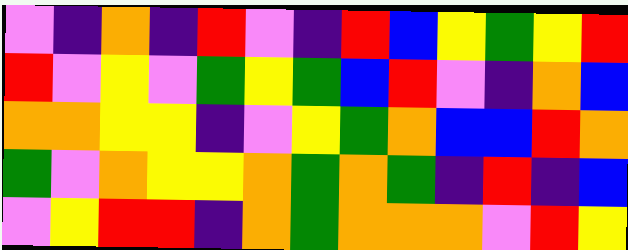[["violet", "indigo", "orange", "indigo", "red", "violet", "indigo", "red", "blue", "yellow", "green", "yellow", "red"], ["red", "violet", "yellow", "violet", "green", "yellow", "green", "blue", "red", "violet", "indigo", "orange", "blue"], ["orange", "orange", "yellow", "yellow", "indigo", "violet", "yellow", "green", "orange", "blue", "blue", "red", "orange"], ["green", "violet", "orange", "yellow", "yellow", "orange", "green", "orange", "green", "indigo", "red", "indigo", "blue"], ["violet", "yellow", "red", "red", "indigo", "orange", "green", "orange", "orange", "orange", "violet", "red", "yellow"]]